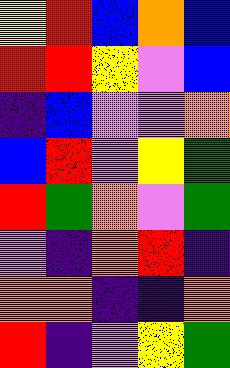[["yellow", "red", "blue", "orange", "blue"], ["red", "red", "yellow", "violet", "blue"], ["indigo", "blue", "violet", "violet", "orange"], ["blue", "red", "violet", "yellow", "green"], ["red", "green", "orange", "violet", "green"], ["violet", "indigo", "orange", "red", "indigo"], ["orange", "orange", "indigo", "indigo", "orange"], ["red", "indigo", "violet", "yellow", "green"]]